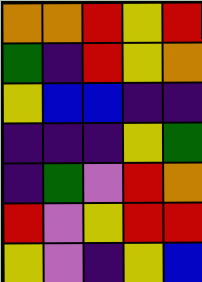[["orange", "orange", "red", "yellow", "red"], ["green", "indigo", "red", "yellow", "orange"], ["yellow", "blue", "blue", "indigo", "indigo"], ["indigo", "indigo", "indigo", "yellow", "green"], ["indigo", "green", "violet", "red", "orange"], ["red", "violet", "yellow", "red", "red"], ["yellow", "violet", "indigo", "yellow", "blue"]]